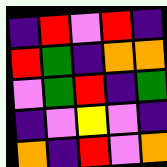[["indigo", "red", "violet", "red", "indigo"], ["red", "green", "indigo", "orange", "orange"], ["violet", "green", "red", "indigo", "green"], ["indigo", "violet", "yellow", "violet", "indigo"], ["orange", "indigo", "red", "violet", "orange"]]